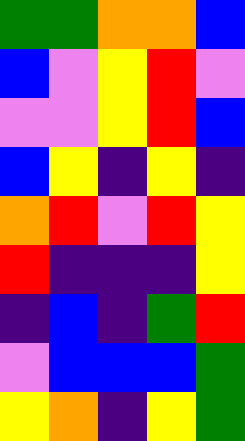[["green", "green", "orange", "orange", "blue"], ["blue", "violet", "yellow", "red", "violet"], ["violet", "violet", "yellow", "red", "blue"], ["blue", "yellow", "indigo", "yellow", "indigo"], ["orange", "red", "violet", "red", "yellow"], ["red", "indigo", "indigo", "indigo", "yellow"], ["indigo", "blue", "indigo", "green", "red"], ["violet", "blue", "blue", "blue", "green"], ["yellow", "orange", "indigo", "yellow", "green"]]